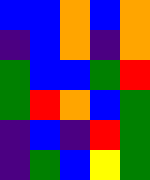[["blue", "blue", "orange", "blue", "orange"], ["indigo", "blue", "orange", "indigo", "orange"], ["green", "blue", "blue", "green", "red"], ["green", "red", "orange", "blue", "green"], ["indigo", "blue", "indigo", "red", "green"], ["indigo", "green", "blue", "yellow", "green"]]